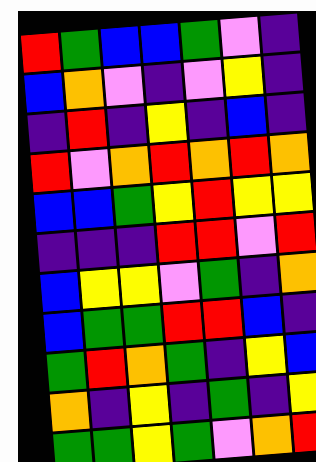[["red", "green", "blue", "blue", "green", "violet", "indigo"], ["blue", "orange", "violet", "indigo", "violet", "yellow", "indigo"], ["indigo", "red", "indigo", "yellow", "indigo", "blue", "indigo"], ["red", "violet", "orange", "red", "orange", "red", "orange"], ["blue", "blue", "green", "yellow", "red", "yellow", "yellow"], ["indigo", "indigo", "indigo", "red", "red", "violet", "red"], ["blue", "yellow", "yellow", "violet", "green", "indigo", "orange"], ["blue", "green", "green", "red", "red", "blue", "indigo"], ["green", "red", "orange", "green", "indigo", "yellow", "blue"], ["orange", "indigo", "yellow", "indigo", "green", "indigo", "yellow"], ["green", "green", "yellow", "green", "violet", "orange", "red"]]